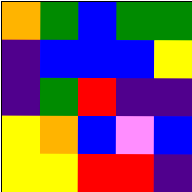[["orange", "green", "blue", "green", "green"], ["indigo", "blue", "blue", "blue", "yellow"], ["indigo", "green", "red", "indigo", "indigo"], ["yellow", "orange", "blue", "violet", "blue"], ["yellow", "yellow", "red", "red", "indigo"]]